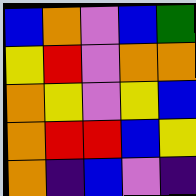[["blue", "orange", "violet", "blue", "green"], ["yellow", "red", "violet", "orange", "orange"], ["orange", "yellow", "violet", "yellow", "blue"], ["orange", "red", "red", "blue", "yellow"], ["orange", "indigo", "blue", "violet", "indigo"]]